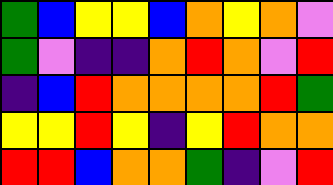[["green", "blue", "yellow", "yellow", "blue", "orange", "yellow", "orange", "violet"], ["green", "violet", "indigo", "indigo", "orange", "red", "orange", "violet", "red"], ["indigo", "blue", "red", "orange", "orange", "orange", "orange", "red", "green"], ["yellow", "yellow", "red", "yellow", "indigo", "yellow", "red", "orange", "orange"], ["red", "red", "blue", "orange", "orange", "green", "indigo", "violet", "red"]]